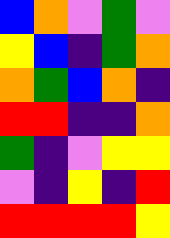[["blue", "orange", "violet", "green", "violet"], ["yellow", "blue", "indigo", "green", "orange"], ["orange", "green", "blue", "orange", "indigo"], ["red", "red", "indigo", "indigo", "orange"], ["green", "indigo", "violet", "yellow", "yellow"], ["violet", "indigo", "yellow", "indigo", "red"], ["red", "red", "red", "red", "yellow"]]